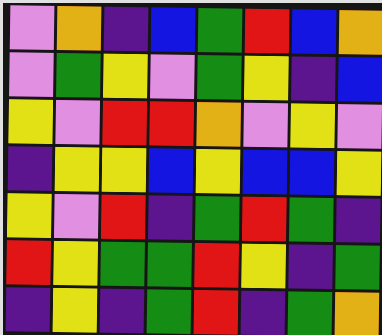[["violet", "orange", "indigo", "blue", "green", "red", "blue", "orange"], ["violet", "green", "yellow", "violet", "green", "yellow", "indigo", "blue"], ["yellow", "violet", "red", "red", "orange", "violet", "yellow", "violet"], ["indigo", "yellow", "yellow", "blue", "yellow", "blue", "blue", "yellow"], ["yellow", "violet", "red", "indigo", "green", "red", "green", "indigo"], ["red", "yellow", "green", "green", "red", "yellow", "indigo", "green"], ["indigo", "yellow", "indigo", "green", "red", "indigo", "green", "orange"]]